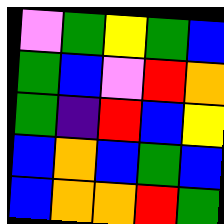[["violet", "green", "yellow", "green", "blue"], ["green", "blue", "violet", "red", "orange"], ["green", "indigo", "red", "blue", "yellow"], ["blue", "orange", "blue", "green", "blue"], ["blue", "orange", "orange", "red", "green"]]